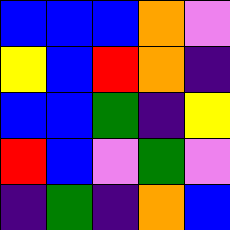[["blue", "blue", "blue", "orange", "violet"], ["yellow", "blue", "red", "orange", "indigo"], ["blue", "blue", "green", "indigo", "yellow"], ["red", "blue", "violet", "green", "violet"], ["indigo", "green", "indigo", "orange", "blue"]]